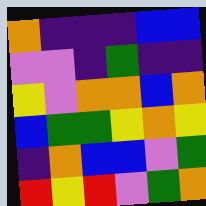[["orange", "indigo", "indigo", "indigo", "blue", "blue"], ["violet", "violet", "indigo", "green", "indigo", "indigo"], ["yellow", "violet", "orange", "orange", "blue", "orange"], ["blue", "green", "green", "yellow", "orange", "yellow"], ["indigo", "orange", "blue", "blue", "violet", "green"], ["red", "yellow", "red", "violet", "green", "orange"]]